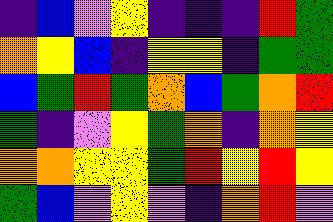[["indigo", "blue", "violet", "yellow", "indigo", "indigo", "indigo", "red", "green"], ["orange", "yellow", "blue", "indigo", "yellow", "yellow", "indigo", "green", "green"], ["blue", "green", "red", "green", "orange", "blue", "green", "orange", "red"], ["green", "indigo", "violet", "yellow", "green", "orange", "indigo", "orange", "yellow"], ["orange", "orange", "yellow", "yellow", "green", "red", "yellow", "red", "yellow"], ["green", "blue", "violet", "yellow", "violet", "indigo", "orange", "red", "violet"]]